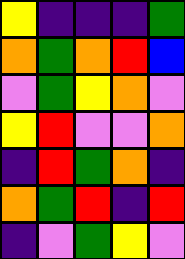[["yellow", "indigo", "indigo", "indigo", "green"], ["orange", "green", "orange", "red", "blue"], ["violet", "green", "yellow", "orange", "violet"], ["yellow", "red", "violet", "violet", "orange"], ["indigo", "red", "green", "orange", "indigo"], ["orange", "green", "red", "indigo", "red"], ["indigo", "violet", "green", "yellow", "violet"]]